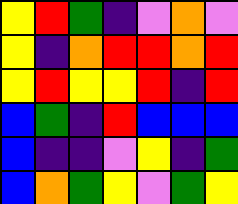[["yellow", "red", "green", "indigo", "violet", "orange", "violet"], ["yellow", "indigo", "orange", "red", "red", "orange", "red"], ["yellow", "red", "yellow", "yellow", "red", "indigo", "red"], ["blue", "green", "indigo", "red", "blue", "blue", "blue"], ["blue", "indigo", "indigo", "violet", "yellow", "indigo", "green"], ["blue", "orange", "green", "yellow", "violet", "green", "yellow"]]